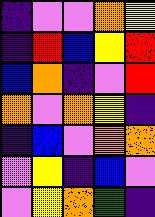[["indigo", "violet", "violet", "orange", "yellow"], ["indigo", "red", "blue", "yellow", "red"], ["blue", "orange", "indigo", "violet", "red"], ["orange", "violet", "orange", "yellow", "indigo"], ["indigo", "blue", "violet", "orange", "orange"], ["violet", "yellow", "indigo", "blue", "violet"], ["violet", "yellow", "orange", "green", "indigo"]]